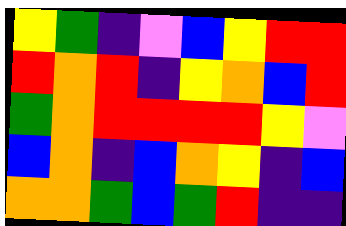[["yellow", "green", "indigo", "violet", "blue", "yellow", "red", "red"], ["red", "orange", "red", "indigo", "yellow", "orange", "blue", "red"], ["green", "orange", "red", "red", "red", "red", "yellow", "violet"], ["blue", "orange", "indigo", "blue", "orange", "yellow", "indigo", "blue"], ["orange", "orange", "green", "blue", "green", "red", "indigo", "indigo"]]